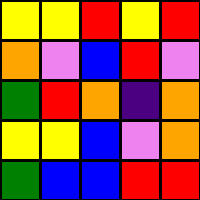[["yellow", "yellow", "red", "yellow", "red"], ["orange", "violet", "blue", "red", "violet"], ["green", "red", "orange", "indigo", "orange"], ["yellow", "yellow", "blue", "violet", "orange"], ["green", "blue", "blue", "red", "red"]]